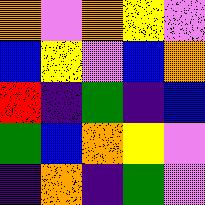[["orange", "violet", "orange", "yellow", "violet"], ["blue", "yellow", "violet", "blue", "orange"], ["red", "indigo", "green", "indigo", "blue"], ["green", "blue", "orange", "yellow", "violet"], ["indigo", "orange", "indigo", "green", "violet"]]